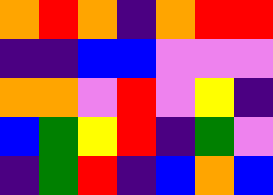[["orange", "red", "orange", "indigo", "orange", "red", "red"], ["indigo", "indigo", "blue", "blue", "violet", "violet", "violet"], ["orange", "orange", "violet", "red", "violet", "yellow", "indigo"], ["blue", "green", "yellow", "red", "indigo", "green", "violet"], ["indigo", "green", "red", "indigo", "blue", "orange", "blue"]]